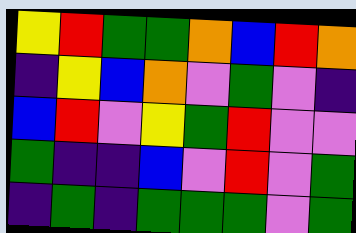[["yellow", "red", "green", "green", "orange", "blue", "red", "orange"], ["indigo", "yellow", "blue", "orange", "violet", "green", "violet", "indigo"], ["blue", "red", "violet", "yellow", "green", "red", "violet", "violet"], ["green", "indigo", "indigo", "blue", "violet", "red", "violet", "green"], ["indigo", "green", "indigo", "green", "green", "green", "violet", "green"]]